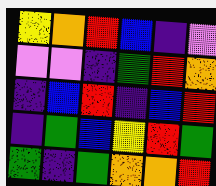[["yellow", "orange", "red", "blue", "indigo", "violet"], ["violet", "violet", "indigo", "green", "red", "orange"], ["indigo", "blue", "red", "indigo", "blue", "red"], ["indigo", "green", "blue", "yellow", "red", "green"], ["green", "indigo", "green", "orange", "orange", "red"]]